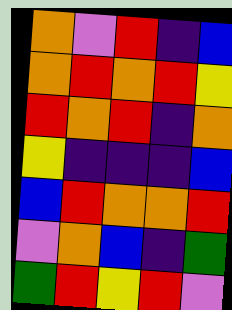[["orange", "violet", "red", "indigo", "blue"], ["orange", "red", "orange", "red", "yellow"], ["red", "orange", "red", "indigo", "orange"], ["yellow", "indigo", "indigo", "indigo", "blue"], ["blue", "red", "orange", "orange", "red"], ["violet", "orange", "blue", "indigo", "green"], ["green", "red", "yellow", "red", "violet"]]